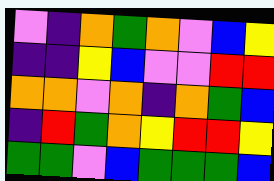[["violet", "indigo", "orange", "green", "orange", "violet", "blue", "yellow"], ["indigo", "indigo", "yellow", "blue", "violet", "violet", "red", "red"], ["orange", "orange", "violet", "orange", "indigo", "orange", "green", "blue"], ["indigo", "red", "green", "orange", "yellow", "red", "red", "yellow"], ["green", "green", "violet", "blue", "green", "green", "green", "blue"]]